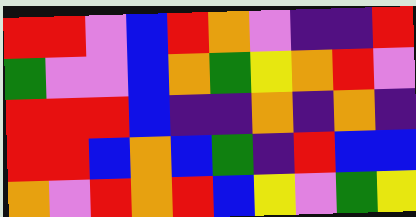[["red", "red", "violet", "blue", "red", "orange", "violet", "indigo", "indigo", "red"], ["green", "violet", "violet", "blue", "orange", "green", "yellow", "orange", "red", "violet"], ["red", "red", "red", "blue", "indigo", "indigo", "orange", "indigo", "orange", "indigo"], ["red", "red", "blue", "orange", "blue", "green", "indigo", "red", "blue", "blue"], ["orange", "violet", "red", "orange", "red", "blue", "yellow", "violet", "green", "yellow"]]